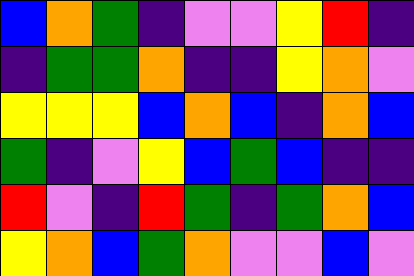[["blue", "orange", "green", "indigo", "violet", "violet", "yellow", "red", "indigo"], ["indigo", "green", "green", "orange", "indigo", "indigo", "yellow", "orange", "violet"], ["yellow", "yellow", "yellow", "blue", "orange", "blue", "indigo", "orange", "blue"], ["green", "indigo", "violet", "yellow", "blue", "green", "blue", "indigo", "indigo"], ["red", "violet", "indigo", "red", "green", "indigo", "green", "orange", "blue"], ["yellow", "orange", "blue", "green", "orange", "violet", "violet", "blue", "violet"]]